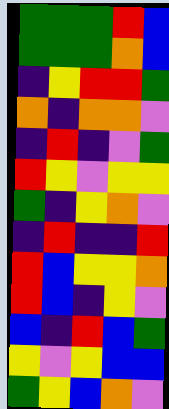[["green", "green", "green", "red", "blue"], ["green", "green", "green", "orange", "blue"], ["indigo", "yellow", "red", "red", "green"], ["orange", "indigo", "orange", "orange", "violet"], ["indigo", "red", "indigo", "violet", "green"], ["red", "yellow", "violet", "yellow", "yellow"], ["green", "indigo", "yellow", "orange", "violet"], ["indigo", "red", "indigo", "indigo", "red"], ["red", "blue", "yellow", "yellow", "orange"], ["red", "blue", "indigo", "yellow", "violet"], ["blue", "indigo", "red", "blue", "green"], ["yellow", "violet", "yellow", "blue", "blue"], ["green", "yellow", "blue", "orange", "violet"]]